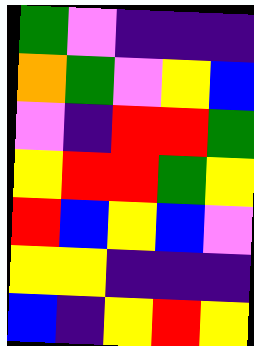[["green", "violet", "indigo", "indigo", "indigo"], ["orange", "green", "violet", "yellow", "blue"], ["violet", "indigo", "red", "red", "green"], ["yellow", "red", "red", "green", "yellow"], ["red", "blue", "yellow", "blue", "violet"], ["yellow", "yellow", "indigo", "indigo", "indigo"], ["blue", "indigo", "yellow", "red", "yellow"]]